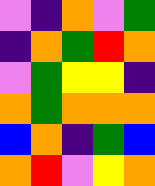[["violet", "indigo", "orange", "violet", "green"], ["indigo", "orange", "green", "red", "orange"], ["violet", "green", "yellow", "yellow", "indigo"], ["orange", "green", "orange", "orange", "orange"], ["blue", "orange", "indigo", "green", "blue"], ["orange", "red", "violet", "yellow", "orange"]]